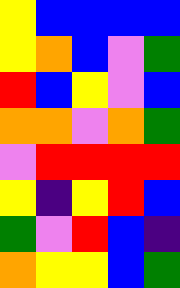[["yellow", "blue", "blue", "blue", "blue"], ["yellow", "orange", "blue", "violet", "green"], ["red", "blue", "yellow", "violet", "blue"], ["orange", "orange", "violet", "orange", "green"], ["violet", "red", "red", "red", "red"], ["yellow", "indigo", "yellow", "red", "blue"], ["green", "violet", "red", "blue", "indigo"], ["orange", "yellow", "yellow", "blue", "green"]]